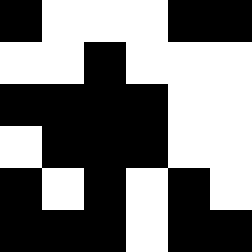[["black", "white", "white", "white", "black", "black"], ["white", "white", "black", "white", "white", "white"], ["black", "black", "black", "black", "white", "white"], ["white", "black", "black", "black", "white", "white"], ["black", "white", "black", "white", "black", "white"], ["black", "black", "black", "white", "black", "black"]]